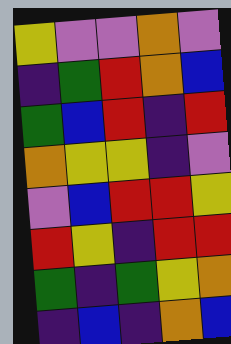[["yellow", "violet", "violet", "orange", "violet"], ["indigo", "green", "red", "orange", "blue"], ["green", "blue", "red", "indigo", "red"], ["orange", "yellow", "yellow", "indigo", "violet"], ["violet", "blue", "red", "red", "yellow"], ["red", "yellow", "indigo", "red", "red"], ["green", "indigo", "green", "yellow", "orange"], ["indigo", "blue", "indigo", "orange", "blue"]]